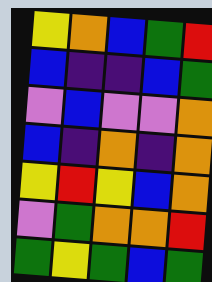[["yellow", "orange", "blue", "green", "red"], ["blue", "indigo", "indigo", "blue", "green"], ["violet", "blue", "violet", "violet", "orange"], ["blue", "indigo", "orange", "indigo", "orange"], ["yellow", "red", "yellow", "blue", "orange"], ["violet", "green", "orange", "orange", "red"], ["green", "yellow", "green", "blue", "green"]]